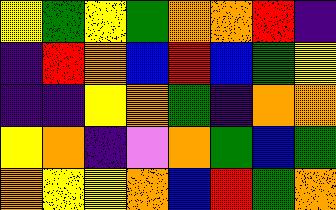[["yellow", "green", "yellow", "green", "orange", "orange", "red", "indigo"], ["indigo", "red", "orange", "blue", "red", "blue", "green", "yellow"], ["indigo", "indigo", "yellow", "orange", "green", "indigo", "orange", "orange"], ["yellow", "orange", "indigo", "violet", "orange", "green", "blue", "green"], ["orange", "yellow", "yellow", "orange", "blue", "red", "green", "orange"]]